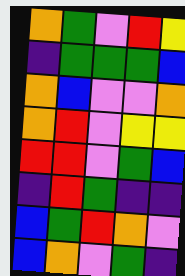[["orange", "green", "violet", "red", "yellow"], ["indigo", "green", "green", "green", "blue"], ["orange", "blue", "violet", "violet", "orange"], ["orange", "red", "violet", "yellow", "yellow"], ["red", "red", "violet", "green", "blue"], ["indigo", "red", "green", "indigo", "indigo"], ["blue", "green", "red", "orange", "violet"], ["blue", "orange", "violet", "green", "indigo"]]